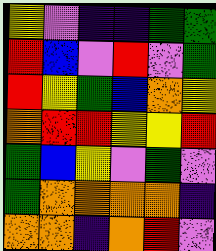[["yellow", "violet", "indigo", "indigo", "green", "green"], ["red", "blue", "violet", "red", "violet", "green"], ["red", "yellow", "green", "blue", "orange", "yellow"], ["orange", "red", "red", "yellow", "yellow", "red"], ["green", "blue", "yellow", "violet", "green", "violet"], ["green", "orange", "orange", "orange", "orange", "indigo"], ["orange", "orange", "indigo", "orange", "red", "violet"]]